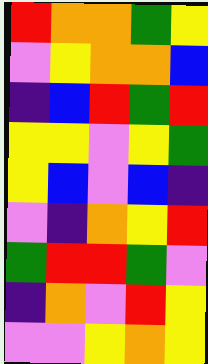[["red", "orange", "orange", "green", "yellow"], ["violet", "yellow", "orange", "orange", "blue"], ["indigo", "blue", "red", "green", "red"], ["yellow", "yellow", "violet", "yellow", "green"], ["yellow", "blue", "violet", "blue", "indigo"], ["violet", "indigo", "orange", "yellow", "red"], ["green", "red", "red", "green", "violet"], ["indigo", "orange", "violet", "red", "yellow"], ["violet", "violet", "yellow", "orange", "yellow"]]